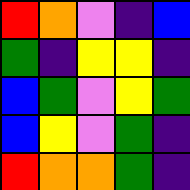[["red", "orange", "violet", "indigo", "blue"], ["green", "indigo", "yellow", "yellow", "indigo"], ["blue", "green", "violet", "yellow", "green"], ["blue", "yellow", "violet", "green", "indigo"], ["red", "orange", "orange", "green", "indigo"]]